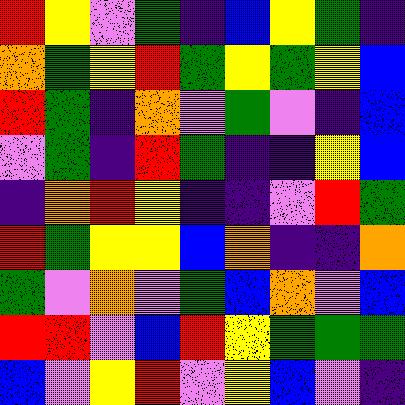[["red", "yellow", "violet", "green", "indigo", "blue", "yellow", "green", "indigo"], ["orange", "green", "yellow", "red", "green", "yellow", "green", "yellow", "blue"], ["red", "green", "indigo", "orange", "violet", "green", "violet", "indigo", "blue"], ["violet", "green", "indigo", "red", "green", "indigo", "indigo", "yellow", "blue"], ["indigo", "orange", "red", "yellow", "indigo", "indigo", "violet", "red", "green"], ["red", "green", "yellow", "yellow", "blue", "orange", "indigo", "indigo", "orange"], ["green", "violet", "orange", "violet", "green", "blue", "orange", "violet", "blue"], ["red", "red", "violet", "blue", "red", "yellow", "green", "green", "green"], ["blue", "violet", "yellow", "red", "violet", "yellow", "blue", "violet", "indigo"]]